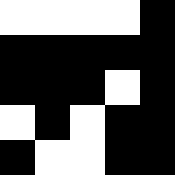[["white", "white", "white", "white", "black"], ["black", "black", "black", "black", "black"], ["black", "black", "black", "white", "black"], ["white", "black", "white", "black", "black"], ["black", "white", "white", "black", "black"]]